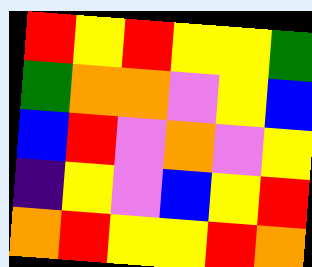[["red", "yellow", "red", "yellow", "yellow", "green"], ["green", "orange", "orange", "violet", "yellow", "blue"], ["blue", "red", "violet", "orange", "violet", "yellow"], ["indigo", "yellow", "violet", "blue", "yellow", "red"], ["orange", "red", "yellow", "yellow", "red", "orange"]]